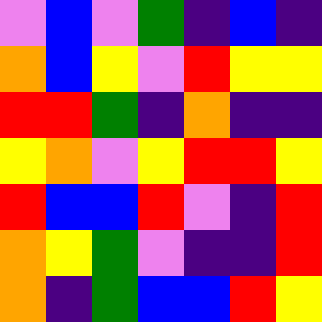[["violet", "blue", "violet", "green", "indigo", "blue", "indigo"], ["orange", "blue", "yellow", "violet", "red", "yellow", "yellow"], ["red", "red", "green", "indigo", "orange", "indigo", "indigo"], ["yellow", "orange", "violet", "yellow", "red", "red", "yellow"], ["red", "blue", "blue", "red", "violet", "indigo", "red"], ["orange", "yellow", "green", "violet", "indigo", "indigo", "red"], ["orange", "indigo", "green", "blue", "blue", "red", "yellow"]]